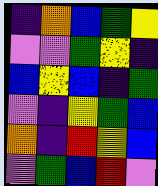[["indigo", "orange", "blue", "green", "yellow"], ["violet", "violet", "green", "yellow", "indigo"], ["blue", "yellow", "blue", "indigo", "green"], ["violet", "indigo", "yellow", "green", "blue"], ["orange", "indigo", "red", "yellow", "blue"], ["violet", "green", "blue", "red", "violet"]]